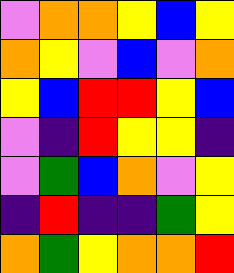[["violet", "orange", "orange", "yellow", "blue", "yellow"], ["orange", "yellow", "violet", "blue", "violet", "orange"], ["yellow", "blue", "red", "red", "yellow", "blue"], ["violet", "indigo", "red", "yellow", "yellow", "indigo"], ["violet", "green", "blue", "orange", "violet", "yellow"], ["indigo", "red", "indigo", "indigo", "green", "yellow"], ["orange", "green", "yellow", "orange", "orange", "red"]]